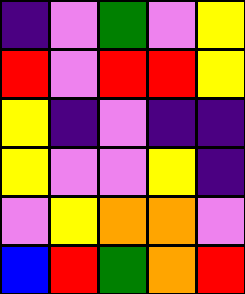[["indigo", "violet", "green", "violet", "yellow"], ["red", "violet", "red", "red", "yellow"], ["yellow", "indigo", "violet", "indigo", "indigo"], ["yellow", "violet", "violet", "yellow", "indigo"], ["violet", "yellow", "orange", "orange", "violet"], ["blue", "red", "green", "orange", "red"]]